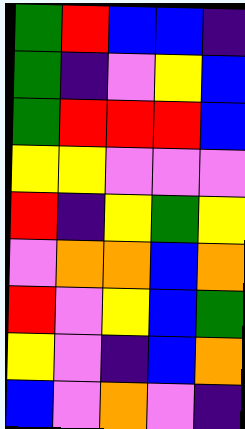[["green", "red", "blue", "blue", "indigo"], ["green", "indigo", "violet", "yellow", "blue"], ["green", "red", "red", "red", "blue"], ["yellow", "yellow", "violet", "violet", "violet"], ["red", "indigo", "yellow", "green", "yellow"], ["violet", "orange", "orange", "blue", "orange"], ["red", "violet", "yellow", "blue", "green"], ["yellow", "violet", "indigo", "blue", "orange"], ["blue", "violet", "orange", "violet", "indigo"]]